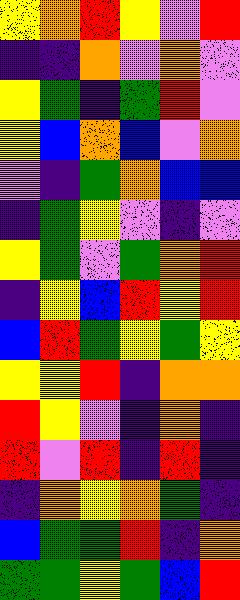[["yellow", "orange", "red", "yellow", "violet", "red"], ["indigo", "indigo", "orange", "violet", "orange", "violet"], ["yellow", "green", "indigo", "green", "red", "violet"], ["yellow", "blue", "orange", "blue", "violet", "orange"], ["violet", "indigo", "green", "orange", "blue", "blue"], ["indigo", "green", "yellow", "violet", "indigo", "violet"], ["yellow", "green", "violet", "green", "orange", "red"], ["indigo", "yellow", "blue", "red", "yellow", "red"], ["blue", "red", "green", "yellow", "green", "yellow"], ["yellow", "yellow", "red", "indigo", "orange", "orange"], ["red", "yellow", "violet", "indigo", "orange", "indigo"], ["red", "violet", "red", "indigo", "red", "indigo"], ["indigo", "orange", "yellow", "orange", "green", "indigo"], ["blue", "green", "green", "red", "indigo", "orange"], ["green", "green", "yellow", "green", "blue", "red"]]